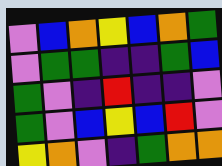[["violet", "blue", "orange", "yellow", "blue", "orange", "green"], ["violet", "green", "green", "indigo", "indigo", "green", "blue"], ["green", "violet", "indigo", "red", "indigo", "indigo", "violet"], ["green", "violet", "blue", "yellow", "blue", "red", "violet"], ["yellow", "orange", "violet", "indigo", "green", "orange", "orange"]]